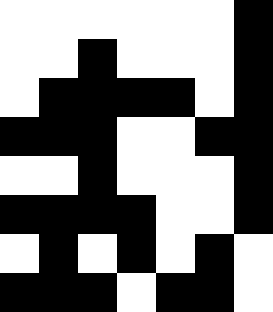[["white", "white", "white", "white", "white", "white", "black"], ["white", "white", "black", "white", "white", "white", "black"], ["white", "black", "black", "black", "black", "white", "black"], ["black", "black", "black", "white", "white", "black", "black"], ["white", "white", "black", "white", "white", "white", "black"], ["black", "black", "black", "black", "white", "white", "black"], ["white", "black", "white", "black", "white", "black", "white"], ["black", "black", "black", "white", "black", "black", "white"]]